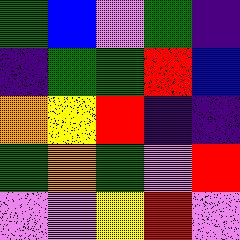[["green", "blue", "violet", "green", "indigo"], ["indigo", "green", "green", "red", "blue"], ["orange", "yellow", "red", "indigo", "indigo"], ["green", "orange", "green", "violet", "red"], ["violet", "violet", "yellow", "red", "violet"]]